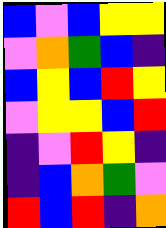[["blue", "violet", "blue", "yellow", "yellow"], ["violet", "orange", "green", "blue", "indigo"], ["blue", "yellow", "blue", "red", "yellow"], ["violet", "yellow", "yellow", "blue", "red"], ["indigo", "violet", "red", "yellow", "indigo"], ["indigo", "blue", "orange", "green", "violet"], ["red", "blue", "red", "indigo", "orange"]]